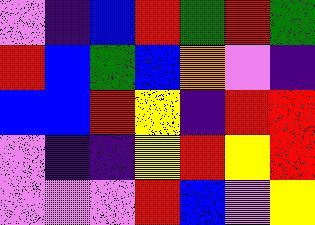[["violet", "indigo", "blue", "red", "green", "red", "green"], ["red", "blue", "green", "blue", "orange", "violet", "indigo"], ["blue", "blue", "red", "yellow", "indigo", "red", "red"], ["violet", "indigo", "indigo", "yellow", "red", "yellow", "red"], ["violet", "violet", "violet", "red", "blue", "violet", "yellow"]]